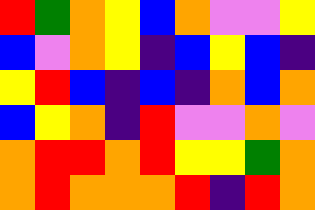[["red", "green", "orange", "yellow", "blue", "orange", "violet", "violet", "yellow"], ["blue", "violet", "orange", "yellow", "indigo", "blue", "yellow", "blue", "indigo"], ["yellow", "red", "blue", "indigo", "blue", "indigo", "orange", "blue", "orange"], ["blue", "yellow", "orange", "indigo", "red", "violet", "violet", "orange", "violet"], ["orange", "red", "red", "orange", "red", "yellow", "yellow", "green", "orange"], ["orange", "red", "orange", "orange", "orange", "red", "indigo", "red", "orange"]]